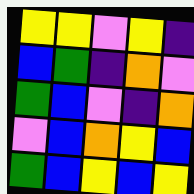[["yellow", "yellow", "violet", "yellow", "indigo"], ["blue", "green", "indigo", "orange", "violet"], ["green", "blue", "violet", "indigo", "orange"], ["violet", "blue", "orange", "yellow", "blue"], ["green", "blue", "yellow", "blue", "yellow"]]